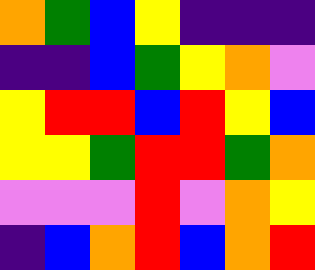[["orange", "green", "blue", "yellow", "indigo", "indigo", "indigo"], ["indigo", "indigo", "blue", "green", "yellow", "orange", "violet"], ["yellow", "red", "red", "blue", "red", "yellow", "blue"], ["yellow", "yellow", "green", "red", "red", "green", "orange"], ["violet", "violet", "violet", "red", "violet", "orange", "yellow"], ["indigo", "blue", "orange", "red", "blue", "orange", "red"]]